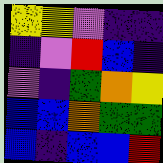[["yellow", "yellow", "violet", "indigo", "indigo"], ["indigo", "violet", "red", "blue", "indigo"], ["violet", "indigo", "green", "orange", "yellow"], ["blue", "blue", "orange", "green", "green"], ["blue", "indigo", "blue", "blue", "red"]]